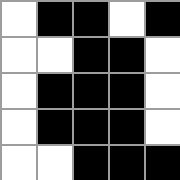[["white", "black", "black", "white", "black"], ["white", "white", "black", "black", "white"], ["white", "black", "black", "black", "white"], ["white", "black", "black", "black", "white"], ["white", "white", "black", "black", "black"]]